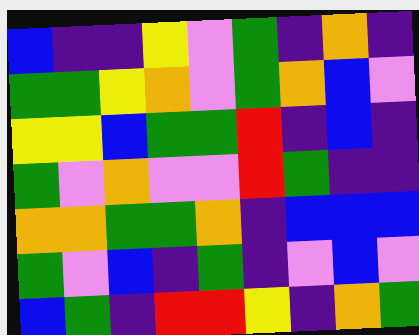[["blue", "indigo", "indigo", "yellow", "violet", "green", "indigo", "orange", "indigo"], ["green", "green", "yellow", "orange", "violet", "green", "orange", "blue", "violet"], ["yellow", "yellow", "blue", "green", "green", "red", "indigo", "blue", "indigo"], ["green", "violet", "orange", "violet", "violet", "red", "green", "indigo", "indigo"], ["orange", "orange", "green", "green", "orange", "indigo", "blue", "blue", "blue"], ["green", "violet", "blue", "indigo", "green", "indigo", "violet", "blue", "violet"], ["blue", "green", "indigo", "red", "red", "yellow", "indigo", "orange", "green"]]